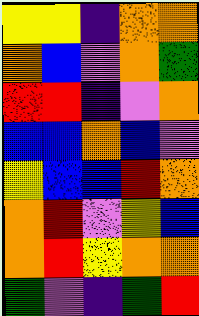[["yellow", "yellow", "indigo", "orange", "orange"], ["orange", "blue", "violet", "orange", "green"], ["red", "red", "indigo", "violet", "orange"], ["blue", "blue", "orange", "blue", "violet"], ["yellow", "blue", "blue", "red", "orange"], ["orange", "red", "violet", "yellow", "blue"], ["orange", "red", "yellow", "orange", "orange"], ["green", "violet", "indigo", "green", "red"]]